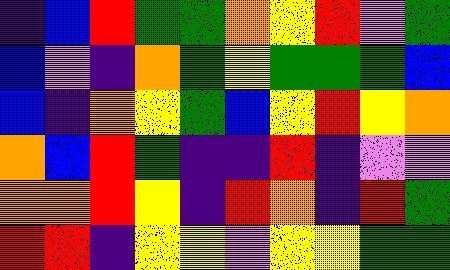[["indigo", "blue", "red", "green", "green", "orange", "yellow", "red", "violet", "green"], ["blue", "violet", "indigo", "orange", "green", "yellow", "green", "green", "green", "blue"], ["blue", "indigo", "orange", "yellow", "green", "blue", "yellow", "red", "yellow", "orange"], ["orange", "blue", "red", "green", "indigo", "indigo", "red", "indigo", "violet", "violet"], ["orange", "orange", "red", "yellow", "indigo", "red", "orange", "indigo", "red", "green"], ["red", "red", "indigo", "yellow", "yellow", "violet", "yellow", "yellow", "green", "green"]]